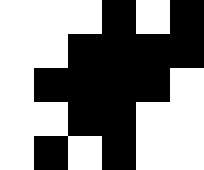[["white", "white", "white", "black", "white", "black"], ["white", "white", "black", "black", "black", "black"], ["white", "black", "black", "black", "black", "white"], ["white", "white", "black", "black", "white", "white"], ["white", "black", "white", "black", "white", "white"]]